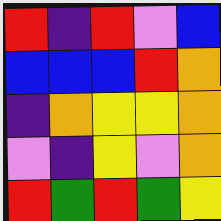[["red", "indigo", "red", "violet", "blue"], ["blue", "blue", "blue", "red", "orange"], ["indigo", "orange", "yellow", "yellow", "orange"], ["violet", "indigo", "yellow", "violet", "orange"], ["red", "green", "red", "green", "yellow"]]